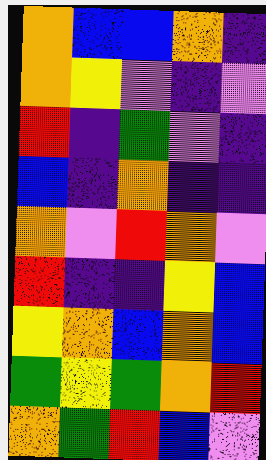[["orange", "blue", "blue", "orange", "indigo"], ["orange", "yellow", "violet", "indigo", "violet"], ["red", "indigo", "green", "violet", "indigo"], ["blue", "indigo", "orange", "indigo", "indigo"], ["orange", "violet", "red", "orange", "violet"], ["red", "indigo", "indigo", "yellow", "blue"], ["yellow", "orange", "blue", "orange", "blue"], ["green", "yellow", "green", "orange", "red"], ["orange", "green", "red", "blue", "violet"]]